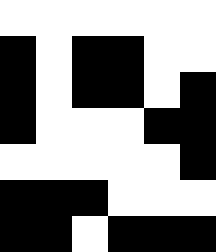[["white", "white", "white", "white", "white", "white"], ["black", "white", "black", "black", "white", "white"], ["black", "white", "black", "black", "white", "black"], ["black", "white", "white", "white", "black", "black"], ["white", "white", "white", "white", "white", "black"], ["black", "black", "black", "white", "white", "white"], ["black", "black", "white", "black", "black", "black"]]